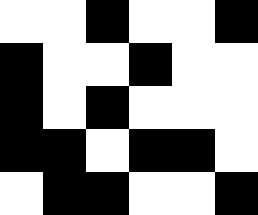[["white", "white", "black", "white", "white", "black"], ["black", "white", "white", "black", "white", "white"], ["black", "white", "black", "white", "white", "white"], ["black", "black", "white", "black", "black", "white"], ["white", "black", "black", "white", "white", "black"]]